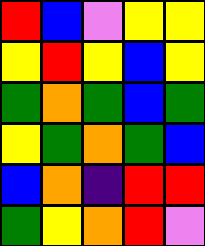[["red", "blue", "violet", "yellow", "yellow"], ["yellow", "red", "yellow", "blue", "yellow"], ["green", "orange", "green", "blue", "green"], ["yellow", "green", "orange", "green", "blue"], ["blue", "orange", "indigo", "red", "red"], ["green", "yellow", "orange", "red", "violet"]]